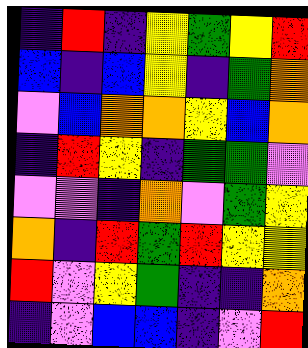[["indigo", "red", "indigo", "yellow", "green", "yellow", "red"], ["blue", "indigo", "blue", "yellow", "indigo", "green", "orange"], ["violet", "blue", "orange", "orange", "yellow", "blue", "orange"], ["indigo", "red", "yellow", "indigo", "green", "green", "violet"], ["violet", "violet", "indigo", "orange", "violet", "green", "yellow"], ["orange", "indigo", "red", "green", "red", "yellow", "yellow"], ["red", "violet", "yellow", "green", "indigo", "indigo", "orange"], ["indigo", "violet", "blue", "blue", "indigo", "violet", "red"]]